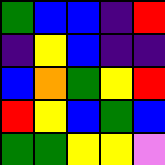[["green", "blue", "blue", "indigo", "red"], ["indigo", "yellow", "blue", "indigo", "indigo"], ["blue", "orange", "green", "yellow", "red"], ["red", "yellow", "blue", "green", "blue"], ["green", "green", "yellow", "yellow", "violet"]]